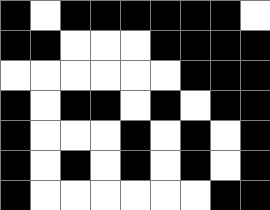[["black", "white", "black", "black", "black", "black", "black", "black", "white"], ["black", "black", "white", "white", "white", "black", "black", "black", "black"], ["white", "white", "white", "white", "white", "white", "black", "black", "black"], ["black", "white", "black", "black", "white", "black", "white", "black", "black"], ["black", "white", "white", "white", "black", "white", "black", "white", "black"], ["black", "white", "black", "white", "black", "white", "black", "white", "black"], ["black", "white", "white", "white", "white", "white", "white", "black", "black"]]